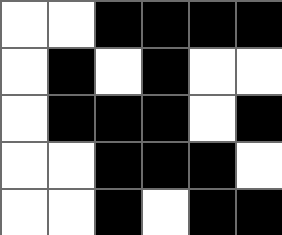[["white", "white", "black", "black", "black", "black"], ["white", "black", "white", "black", "white", "white"], ["white", "black", "black", "black", "white", "black"], ["white", "white", "black", "black", "black", "white"], ["white", "white", "black", "white", "black", "black"]]